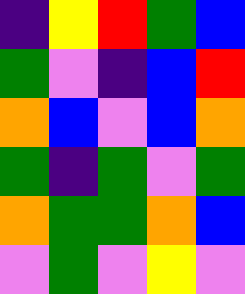[["indigo", "yellow", "red", "green", "blue"], ["green", "violet", "indigo", "blue", "red"], ["orange", "blue", "violet", "blue", "orange"], ["green", "indigo", "green", "violet", "green"], ["orange", "green", "green", "orange", "blue"], ["violet", "green", "violet", "yellow", "violet"]]